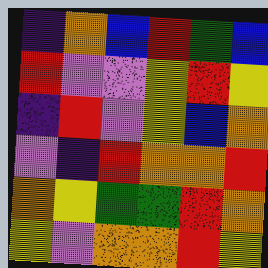[["indigo", "orange", "blue", "red", "green", "blue"], ["red", "violet", "violet", "yellow", "red", "yellow"], ["indigo", "red", "violet", "yellow", "blue", "orange"], ["violet", "indigo", "red", "orange", "orange", "red"], ["orange", "yellow", "green", "green", "red", "orange"], ["yellow", "violet", "orange", "orange", "red", "yellow"]]